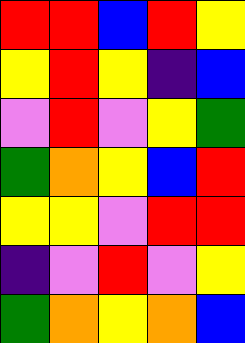[["red", "red", "blue", "red", "yellow"], ["yellow", "red", "yellow", "indigo", "blue"], ["violet", "red", "violet", "yellow", "green"], ["green", "orange", "yellow", "blue", "red"], ["yellow", "yellow", "violet", "red", "red"], ["indigo", "violet", "red", "violet", "yellow"], ["green", "orange", "yellow", "orange", "blue"]]